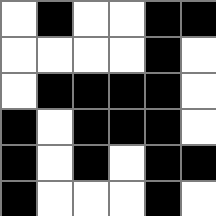[["white", "black", "white", "white", "black", "black"], ["white", "white", "white", "white", "black", "white"], ["white", "black", "black", "black", "black", "white"], ["black", "white", "black", "black", "black", "white"], ["black", "white", "black", "white", "black", "black"], ["black", "white", "white", "white", "black", "white"]]